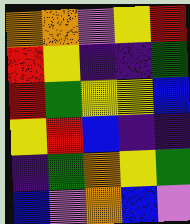[["orange", "orange", "violet", "yellow", "red"], ["red", "yellow", "indigo", "indigo", "green"], ["red", "green", "yellow", "yellow", "blue"], ["yellow", "red", "blue", "indigo", "indigo"], ["indigo", "green", "orange", "yellow", "green"], ["blue", "violet", "orange", "blue", "violet"]]